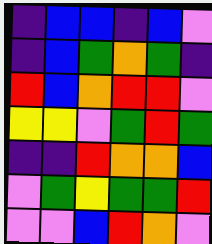[["indigo", "blue", "blue", "indigo", "blue", "violet"], ["indigo", "blue", "green", "orange", "green", "indigo"], ["red", "blue", "orange", "red", "red", "violet"], ["yellow", "yellow", "violet", "green", "red", "green"], ["indigo", "indigo", "red", "orange", "orange", "blue"], ["violet", "green", "yellow", "green", "green", "red"], ["violet", "violet", "blue", "red", "orange", "violet"]]